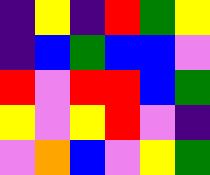[["indigo", "yellow", "indigo", "red", "green", "yellow"], ["indigo", "blue", "green", "blue", "blue", "violet"], ["red", "violet", "red", "red", "blue", "green"], ["yellow", "violet", "yellow", "red", "violet", "indigo"], ["violet", "orange", "blue", "violet", "yellow", "green"]]